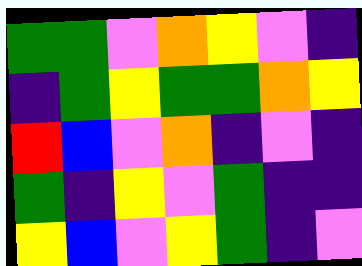[["green", "green", "violet", "orange", "yellow", "violet", "indigo"], ["indigo", "green", "yellow", "green", "green", "orange", "yellow"], ["red", "blue", "violet", "orange", "indigo", "violet", "indigo"], ["green", "indigo", "yellow", "violet", "green", "indigo", "indigo"], ["yellow", "blue", "violet", "yellow", "green", "indigo", "violet"]]